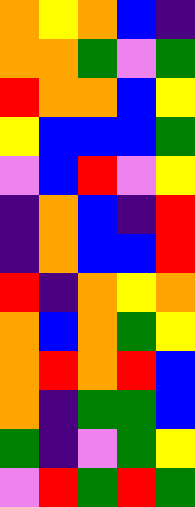[["orange", "yellow", "orange", "blue", "indigo"], ["orange", "orange", "green", "violet", "green"], ["red", "orange", "orange", "blue", "yellow"], ["yellow", "blue", "blue", "blue", "green"], ["violet", "blue", "red", "violet", "yellow"], ["indigo", "orange", "blue", "indigo", "red"], ["indigo", "orange", "blue", "blue", "red"], ["red", "indigo", "orange", "yellow", "orange"], ["orange", "blue", "orange", "green", "yellow"], ["orange", "red", "orange", "red", "blue"], ["orange", "indigo", "green", "green", "blue"], ["green", "indigo", "violet", "green", "yellow"], ["violet", "red", "green", "red", "green"]]